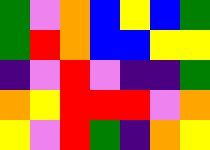[["green", "violet", "orange", "blue", "yellow", "blue", "green"], ["green", "red", "orange", "blue", "blue", "yellow", "yellow"], ["indigo", "violet", "red", "violet", "indigo", "indigo", "green"], ["orange", "yellow", "red", "red", "red", "violet", "orange"], ["yellow", "violet", "red", "green", "indigo", "orange", "yellow"]]